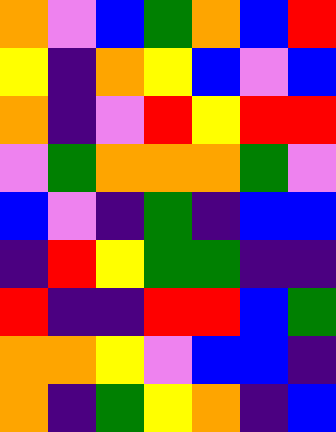[["orange", "violet", "blue", "green", "orange", "blue", "red"], ["yellow", "indigo", "orange", "yellow", "blue", "violet", "blue"], ["orange", "indigo", "violet", "red", "yellow", "red", "red"], ["violet", "green", "orange", "orange", "orange", "green", "violet"], ["blue", "violet", "indigo", "green", "indigo", "blue", "blue"], ["indigo", "red", "yellow", "green", "green", "indigo", "indigo"], ["red", "indigo", "indigo", "red", "red", "blue", "green"], ["orange", "orange", "yellow", "violet", "blue", "blue", "indigo"], ["orange", "indigo", "green", "yellow", "orange", "indigo", "blue"]]